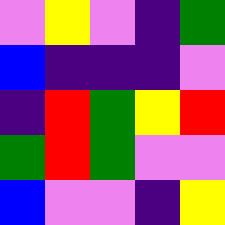[["violet", "yellow", "violet", "indigo", "green"], ["blue", "indigo", "indigo", "indigo", "violet"], ["indigo", "red", "green", "yellow", "red"], ["green", "red", "green", "violet", "violet"], ["blue", "violet", "violet", "indigo", "yellow"]]